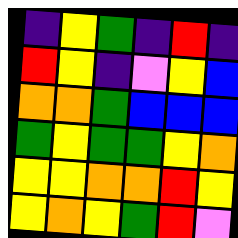[["indigo", "yellow", "green", "indigo", "red", "indigo"], ["red", "yellow", "indigo", "violet", "yellow", "blue"], ["orange", "orange", "green", "blue", "blue", "blue"], ["green", "yellow", "green", "green", "yellow", "orange"], ["yellow", "yellow", "orange", "orange", "red", "yellow"], ["yellow", "orange", "yellow", "green", "red", "violet"]]